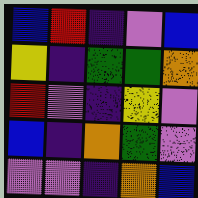[["blue", "red", "indigo", "violet", "blue"], ["yellow", "indigo", "green", "green", "orange"], ["red", "violet", "indigo", "yellow", "violet"], ["blue", "indigo", "orange", "green", "violet"], ["violet", "violet", "indigo", "orange", "blue"]]